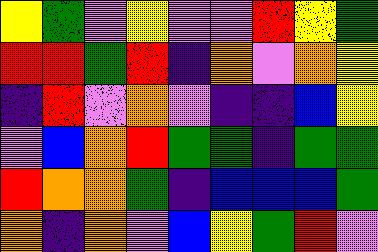[["yellow", "green", "violet", "yellow", "violet", "violet", "red", "yellow", "green"], ["red", "red", "green", "red", "indigo", "orange", "violet", "orange", "yellow"], ["indigo", "red", "violet", "orange", "violet", "indigo", "indigo", "blue", "yellow"], ["violet", "blue", "orange", "red", "green", "green", "indigo", "green", "green"], ["red", "orange", "orange", "green", "indigo", "blue", "blue", "blue", "green"], ["orange", "indigo", "orange", "violet", "blue", "yellow", "green", "red", "violet"]]